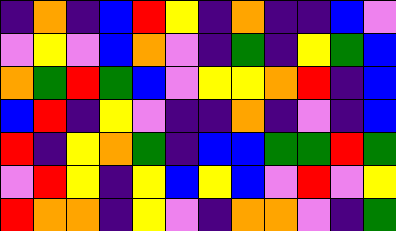[["indigo", "orange", "indigo", "blue", "red", "yellow", "indigo", "orange", "indigo", "indigo", "blue", "violet"], ["violet", "yellow", "violet", "blue", "orange", "violet", "indigo", "green", "indigo", "yellow", "green", "blue"], ["orange", "green", "red", "green", "blue", "violet", "yellow", "yellow", "orange", "red", "indigo", "blue"], ["blue", "red", "indigo", "yellow", "violet", "indigo", "indigo", "orange", "indigo", "violet", "indigo", "blue"], ["red", "indigo", "yellow", "orange", "green", "indigo", "blue", "blue", "green", "green", "red", "green"], ["violet", "red", "yellow", "indigo", "yellow", "blue", "yellow", "blue", "violet", "red", "violet", "yellow"], ["red", "orange", "orange", "indigo", "yellow", "violet", "indigo", "orange", "orange", "violet", "indigo", "green"]]